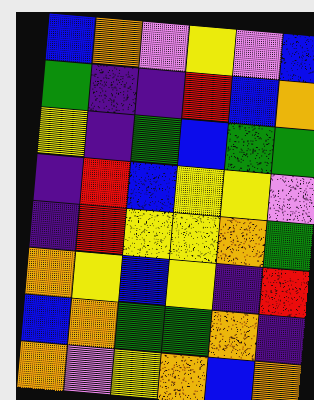[["blue", "orange", "violet", "yellow", "violet", "blue"], ["green", "indigo", "indigo", "red", "blue", "orange"], ["yellow", "indigo", "green", "blue", "green", "green"], ["indigo", "red", "blue", "yellow", "yellow", "violet"], ["indigo", "red", "yellow", "yellow", "orange", "green"], ["orange", "yellow", "blue", "yellow", "indigo", "red"], ["blue", "orange", "green", "green", "orange", "indigo"], ["orange", "violet", "yellow", "orange", "blue", "orange"]]